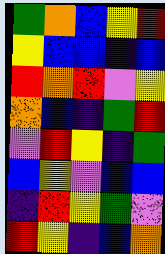[["green", "orange", "blue", "yellow", "red"], ["yellow", "blue", "blue", "indigo", "blue"], ["red", "orange", "red", "violet", "yellow"], ["orange", "blue", "indigo", "green", "red"], ["violet", "red", "yellow", "indigo", "green"], ["blue", "yellow", "violet", "blue", "blue"], ["indigo", "red", "yellow", "green", "violet"], ["red", "yellow", "indigo", "blue", "orange"]]